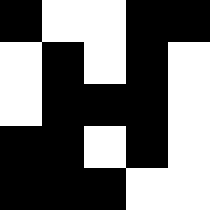[["black", "white", "white", "black", "black"], ["white", "black", "white", "black", "white"], ["white", "black", "black", "black", "white"], ["black", "black", "white", "black", "white"], ["black", "black", "black", "white", "white"]]